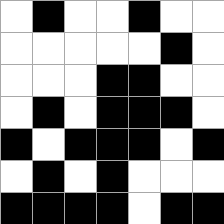[["white", "black", "white", "white", "black", "white", "white"], ["white", "white", "white", "white", "white", "black", "white"], ["white", "white", "white", "black", "black", "white", "white"], ["white", "black", "white", "black", "black", "black", "white"], ["black", "white", "black", "black", "black", "white", "black"], ["white", "black", "white", "black", "white", "white", "white"], ["black", "black", "black", "black", "white", "black", "black"]]